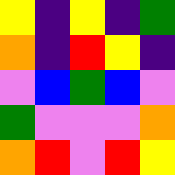[["yellow", "indigo", "yellow", "indigo", "green"], ["orange", "indigo", "red", "yellow", "indigo"], ["violet", "blue", "green", "blue", "violet"], ["green", "violet", "violet", "violet", "orange"], ["orange", "red", "violet", "red", "yellow"]]